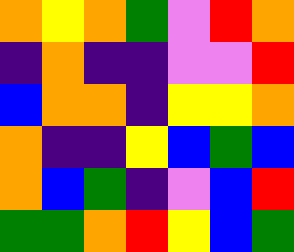[["orange", "yellow", "orange", "green", "violet", "red", "orange"], ["indigo", "orange", "indigo", "indigo", "violet", "violet", "red"], ["blue", "orange", "orange", "indigo", "yellow", "yellow", "orange"], ["orange", "indigo", "indigo", "yellow", "blue", "green", "blue"], ["orange", "blue", "green", "indigo", "violet", "blue", "red"], ["green", "green", "orange", "red", "yellow", "blue", "green"]]